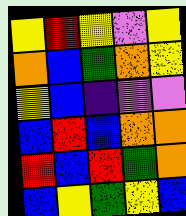[["yellow", "red", "yellow", "violet", "yellow"], ["orange", "blue", "green", "orange", "yellow"], ["yellow", "blue", "indigo", "violet", "violet"], ["blue", "red", "blue", "orange", "orange"], ["red", "blue", "red", "green", "orange"], ["blue", "yellow", "green", "yellow", "blue"]]